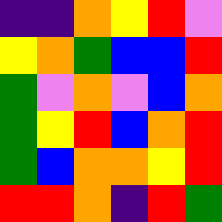[["indigo", "indigo", "orange", "yellow", "red", "violet"], ["yellow", "orange", "green", "blue", "blue", "red"], ["green", "violet", "orange", "violet", "blue", "orange"], ["green", "yellow", "red", "blue", "orange", "red"], ["green", "blue", "orange", "orange", "yellow", "red"], ["red", "red", "orange", "indigo", "red", "green"]]